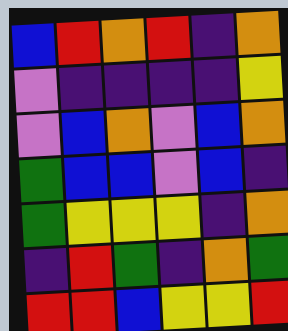[["blue", "red", "orange", "red", "indigo", "orange"], ["violet", "indigo", "indigo", "indigo", "indigo", "yellow"], ["violet", "blue", "orange", "violet", "blue", "orange"], ["green", "blue", "blue", "violet", "blue", "indigo"], ["green", "yellow", "yellow", "yellow", "indigo", "orange"], ["indigo", "red", "green", "indigo", "orange", "green"], ["red", "red", "blue", "yellow", "yellow", "red"]]